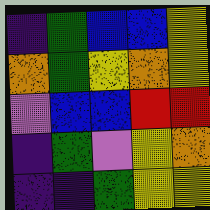[["indigo", "green", "blue", "blue", "yellow"], ["orange", "green", "yellow", "orange", "yellow"], ["violet", "blue", "blue", "red", "red"], ["indigo", "green", "violet", "yellow", "orange"], ["indigo", "indigo", "green", "yellow", "yellow"]]